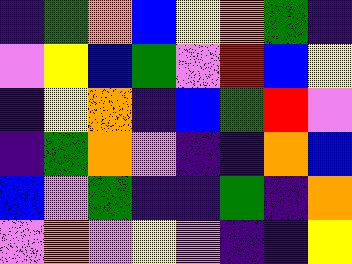[["indigo", "green", "orange", "blue", "yellow", "orange", "green", "indigo"], ["violet", "yellow", "blue", "green", "violet", "red", "blue", "yellow"], ["indigo", "yellow", "orange", "indigo", "blue", "green", "red", "violet"], ["indigo", "green", "orange", "violet", "indigo", "indigo", "orange", "blue"], ["blue", "violet", "green", "indigo", "indigo", "green", "indigo", "orange"], ["violet", "orange", "violet", "yellow", "violet", "indigo", "indigo", "yellow"]]